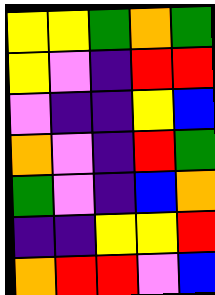[["yellow", "yellow", "green", "orange", "green"], ["yellow", "violet", "indigo", "red", "red"], ["violet", "indigo", "indigo", "yellow", "blue"], ["orange", "violet", "indigo", "red", "green"], ["green", "violet", "indigo", "blue", "orange"], ["indigo", "indigo", "yellow", "yellow", "red"], ["orange", "red", "red", "violet", "blue"]]